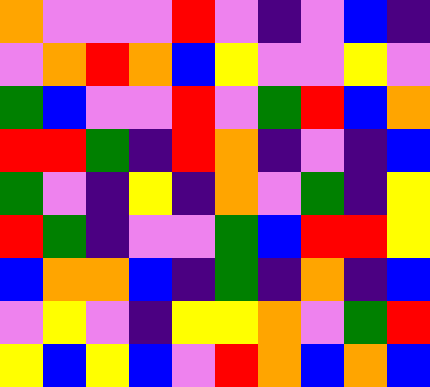[["orange", "violet", "violet", "violet", "red", "violet", "indigo", "violet", "blue", "indigo"], ["violet", "orange", "red", "orange", "blue", "yellow", "violet", "violet", "yellow", "violet"], ["green", "blue", "violet", "violet", "red", "violet", "green", "red", "blue", "orange"], ["red", "red", "green", "indigo", "red", "orange", "indigo", "violet", "indigo", "blue"], ["green", "violet", "indigo", "yellow", "indigo", "orange", "violet", "green", "indigo", "yellow"], ["red", "green", "indigo", "violet", "violet", "green", "blue", "red", "red", "yellow"], ["blue", "orange", "orange", "blue", "indigo", "green", "indigo", "orange", "indigo", "blue"], ["violet", "yellow", "violet", "indigo", "yellow", "yellow", "orange", "violet", "green", "red"], ["yellow", "blue", "yellow", "blue", "violet", "red", "orange", "blue", "orange", "blue"]]